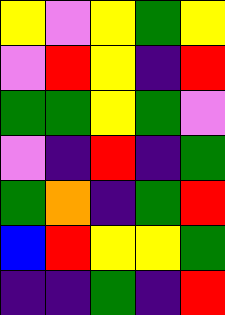[["yellow", "violet", "yellow", "green", "yellow"], ["violet", "red", "yellow", "indigo", "red"], ["green", "green", "yellow", "green", "violet"], ["violet", "indigo", "red", "indigo", "green"], ["green", "orange", "indigo", "green", "red"], ["blue", "red", "yellow", "yellow", "green"], ["indigo", "indigo", "green", "indigo", "red"]]